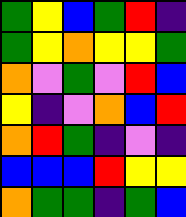[["green", "yellow", "blue", "green", "red", "indigo"], ["green", "yellow", "orange", "yellow", "yellow", "green"], ["orange", "violet", "green", "violet", "red", "blue"], ["yellow", "indigo", "violet", "orange", "blue", "red"], ["orange", "red", "green", "indigo", "violet", "indigo"], ["blue", "blue", "blue", "red", "yellow", "yellow"], ["orange", "green", "green", "indigo", "green", "blue"]]